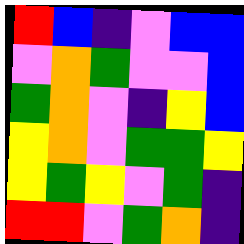[["red", "blue", "indigo", "violet", "blue", "blue"], ["violet", "orange", "green", "violet", "violet", "blue"], ["green", "orange", "violet", "indigo", "yellow", "blue"], ["yellow", "orange", "violet", "green", "green", "yellow"], ["yellow", "green", "yellow", "violet", "green", "indigo"], ["red", "red", "violet", "green", "orange", "indigo"]]